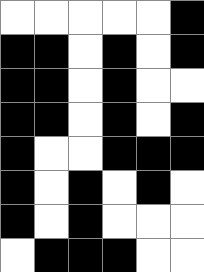[["white", "white", "white", "white", "white", "black"], ["black", "black", "white", "black", "white", "black"], ["black", "black", "white", "black", "white", "white"], ["black", "black", "white", "black", "white", "black"], ["black", "white", "white", "black", "black", "black"], ["black", "white", "black", "white", "black", "white"], ["black", "white", "black", "white", "white", "white"], ["white", "black", "black", "black", "white", "white"]]